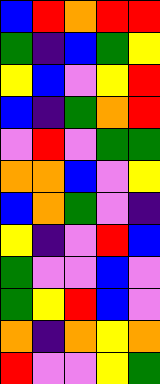[["blue", "red", "orange", "red", "red"], ["green", "indigo", "blue", "green", "yellow"], ["yellow", "blue", "violet", "yellow", "red"], ["blue", "indigo", "green", "orange", "red"], ["violet", "red", "violet", "green", "green"], ["orange", "orange", "blue", "violet", "yellow"], ["blue", "orange", "green", "violet", "indigo"], ["yellow", "indigo", "violet", "red", "blue"], ["green", "violet", "violet", "blue", "violet"], ["green", "yellow", "red", "blue", "violet"], ["orange", "indigo", "orange", "yellow", "orange"], ["red", "violet", "violet", "yellow", "green"]]